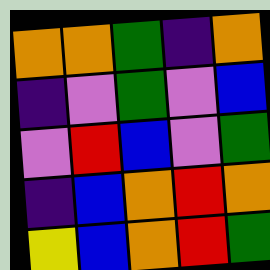[["orange", "orange", "green", "indigo", "orange"], ["indigo", "violet", "green", "violet", "blue"], ["violet", "red", "blue", "violet", "green"], ["indigo", "blue", "orange", "red", "orange"], ["yellow", "blue", "orange", "red", "green"]]